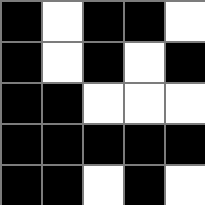[["black", "white", "black", "black", "white"], ["black", "white", "black", "white", "black"], ["black", "black", "white", "white", "white"], ["black", "black", "black", "black", "black"], ["black", "black", "white", "black", "white"]]